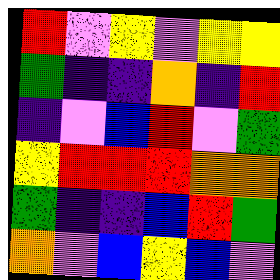[["red", "violet", "yellow", "violet", "yellow", "yellow"], ["green", "indigo", "indigo", "orange", "indigo", "red"], ["indigo", "violet", "blue", "red", "violet", "green"], ["yellow", "red", "red", "red", "orange", "orange"], ["green", "indigo", "indigo", "blue", "red", "green"], ["orange", "violet", "blue", "yellow", "blue", "violet"]]